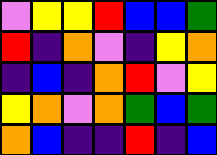[["violet", "yellow", "yellow", "red", "blue", "blue", "green"], ["red", "indigo", "orange", "violet", "indigo", "yellow", "orange"], ["indigo", "blue", "indigo", "orange", "red", "violet", "yellow"], ["yellow", "orange", "violet", "orange", "green", "blue", "green"], ["orange", "blue", "indigo", "indigo", "red", "indigo", "blue"]]